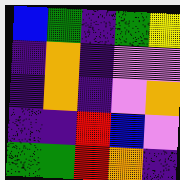[["blue", "green", "indigo", "green", "yellow"], ["indigo", "orange", "indigo", "violet", "violet"], ["indigo", "orange", "indigo", "violet", "orange"], ["indigo", "indigo", "red", "blue", "violet"], ["green", "green", "red", "orange", "indigo"]]